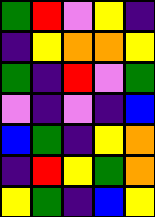[["green", "red", "violet", "yellow", "indigo"], ["indigo", "yellow", "orange", "orange", "yellow"], ["green", "indigo", "red", "violet", "green"], ["violet", "indigo", "violet", "indigo", "blue"], ["blue", "green", "indigo", "yellow", "orange"], ["indigo", "red", "yellow", "green", "orange"], ["yellow", "green", "indigo", "blue", "yellow"]]